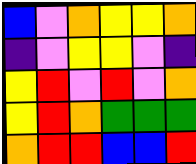[["blue", "violet", "orange", "yellow", "yellow", "orange"], ["indigo", "violet", "yellow", "yellow", "violet", "indigo"], ["yellow", "red", "violet", "red", "violet", "orange"], ["yellow", "red", "orange", "green", "green", "green"], ["orange", "red", "red", "blue", "blue", "red"]]